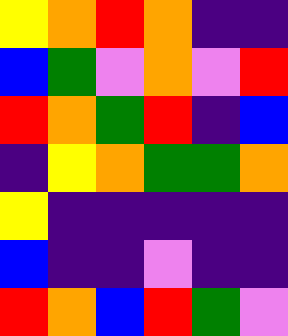[["yellow", "orange", "red", "orange", "indigo", "indigo"], ["blue", "green", "violet", "orange", "violet", "red"], ["red", "orange", "green", "red", "indigo", "blue"], ["indigo", "yellow", "orange", "green", "green", "orange"], ["yellow", "indigo", "indigo", "indigo", "indigo", "indigo"], ["blue", "indigo", "indigo", "violet", "indigo", "indigo"], ["red", "orange", "blue", "red", "green", "violet"]]